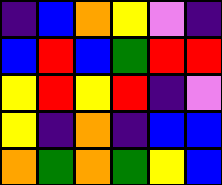[["indigo", "blue", "orange", "yellow", "violet", "indigo"], ["blue", "red", "blue", "green", "red", "red"], ["yellow", "red", "yellow", "red", "indigo", "violet"], ["yellow", "indigo", "orange", "indigo", "blue", "blue"], ["orange", "green", "orange", "green", "yellow", "blue"]]